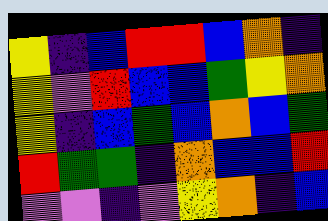[["yellow", "indigo", "blue", "red", "red", "blue", "orange", "indigo"], ["yellow", "violet", "red", "blue", "blue", "green", "yellow", "orange"], ["yellow", "indigo", "blue", "green", "blue", "orange", "blue", "green"], ["red", "green", "green", "indigo", "orange", "blue", "blue", "red"], ["violet", "violet", "indigo", "violet", "yellow", "orange", "indigo", "blue"]]